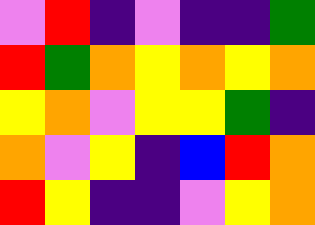[["violet", "red", "indigo", "violet", "indigo", "indigo", "green"], ["red", "green", "orange", "yellow", "orange", "yellow", "orange"], ["yellow", "orange", "violet", "yellow", "yellow", "green", "indigo"], ["orange", "violet", "yellow", "indigo", "blue", "red", "orange"], ["red", "yellow", "indigo", "indigo", "violet", "yellow", "orange"]]